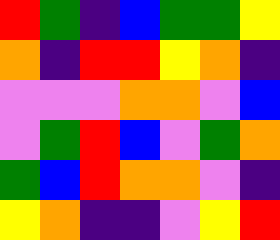[["red", "green", "indigo", "blue", "green", "green", "yellow"], ["orange", "indigo", "red", "red", "yellow", "orange", "indigo"], ["violet", "violet", "violet", "orange", "orange", "violet", "blue"], ["violet", "green", "red", "blue", "violet", "green", "orange"], ["green", "blue", "red", "orange", "orange", "violet", "indigo"], ["yellow", "orange", "indigo", "indigo", "violet", "yellow", "red"]]